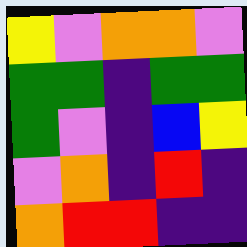[["yellow", "violet", "orange", "orange", "violet"], ["green", "green", "indigo", "green", "green"], ["green", "violet", "indigo", "blue", "yellow"], ["violet", "orange", "indigo", "red", "indigo"], ["orange", "red", "red", "indigo", "indigo"]]